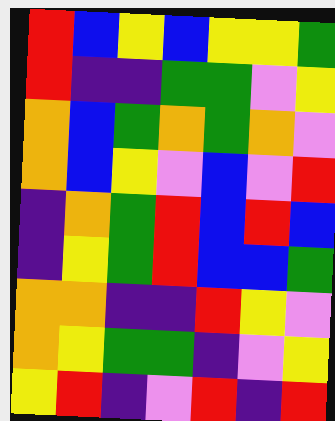[["red", "blue", "yellow", "blue", "yellow", "yellow", "green"], ["red", "indigo", "indigo", "green", "green", "violet", "yellow"], ["orange", "blue", "green", "orange", "green", "orange", "violet"], ["orange", "blue", "yellow", "violet", "blue", "violet", "red"], ["indigo", "orange", "green", "red", "blue", "red", "blue"], ["indigo", "yellow", "green", "red", "blue", "blue", "green"], ["orange", "orange", "indigo", "indigo", "red", "yellow", "violet"], ["orange", "yellow", "green", "green", "indigo", "violet", "yellow"], ["yellow", "red", "indigo", "violet", "red", "indigo", "red"]]